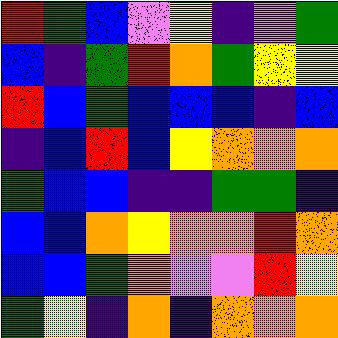[["red", "green", "blue", "violet", "yellow", "indigo", "violet", "green"], ["blue", "indigo", "green", "red", "orange", "green", "yellow", "yellow"], ["red", "blue", "green", "blue", "blue", "blue", "indigo", "blue"], ["indigo", "blue", "red", "blue", "yellow", "orange", "orange", "orange"], ["green", "blue", "blue", "indigo", "indigo", "green", "green", "indigo"], ["blue", "blue", "orange", "yellow", "orange", "orange", "red", "orange"], ["blue", "blue", "green", "orange", "violet", "violet", "red", "yellow"], ["green", "yellow", "indigo", "orange", "indigo", "orange", "orange", "orange"]]